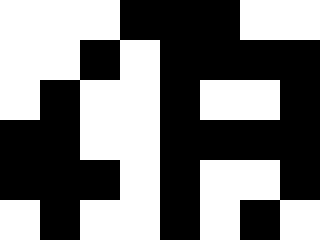[["white", "white", "white", "black", "black", "black", "white", "white"], ["white", "white", "black", "white", "black", "black", "black", "black"], ["white", "black", "white", "white", "black", "white", "white", "black"], ["black", "black", "white", "white", "black", "black", "black", "black"], ["black", "black", "black", "white", "black", "white", "white", "black"], ["white", "black", "white", "white", "black", "white", "black", "white"]]